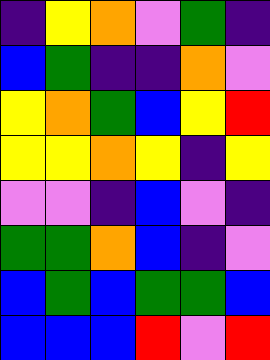[["indigo", "yellow", "orange", "violet", "green", "indigo"], ["blue", "green", "indigo", "indigo", "orange", "violet"], ["yellow", "orange", "green", "blue", "yellow", "red"], ["yellow", "yellow", "orange", "yellow", "indigo", "yellow"], ["violet", "violet", "indigo", "blue", "violet", "indigo"], ["green", "green", "orange", "blue", "indigo", "violet"], ["blue", "green", "blue", "green", "green", "blue"], ["blue", "blue", "blue", "red", "violet", "red"]]